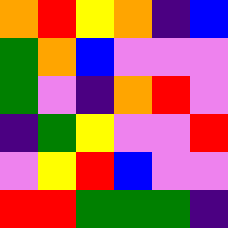[["orange", "red", "yellow", "orange", "indigo", "blue"], ["green", "orange", "blue", "violet", "violet", "violet"], ["green", "violet", "indigo", "orange", "red", "violet"], ["indigo", "green", "yellow", "violet", "violet", "red"], ["violet", "yellow", "red", "blue", "violet", "violet"], ["red", "red", "green", "green", "green", "indigo"]]